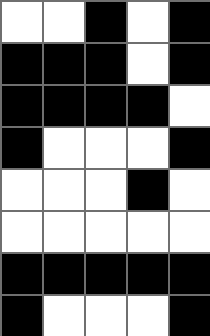[["white", "white", "black", "white", "black"], ["black", "black", "black", "white", "black"], ["black", "black", "black", "black", "white"], ["black", "white", "white", "white", "black"], ["white", "white", "white", "black", "white"], ["white", "white", "white", "white", "white"], ["black", "black", "black", "black", "black"], ["black", "white", "white", "white", "black"]]